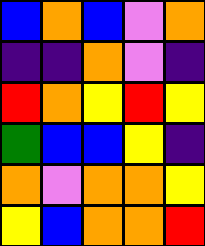[["blue", "orange", "blue", "violet", "orange"], ["indigo", "indigo", "orange", "violet", "indigo"], ["red", "orange", "yellow", "red", "yellow"], ["green", "blue", "blue", "yellow", "indigo"], ["orange", "violet", "orange", "orange", "yellow"], ["yellow", "blue", "orange", "orange", "red"]]